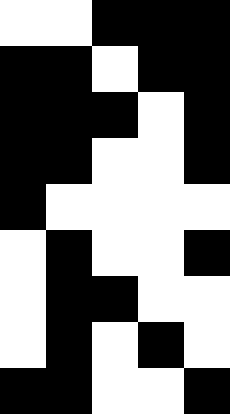[["white", "white", "black", "black", "black"], ["black", "black", "white", "black", "black"], ["black", "black", "black", "white", "black"], ["black", "black", "white", "white", "black"], ["black", "white", "white", "white", "white"], ["white", "black", "white", "white", "black"], ["white", "black", "black", "white", "white"], ["white", "black", "white", "black", "white"], ["black", "black", "white", "white", "black"]]